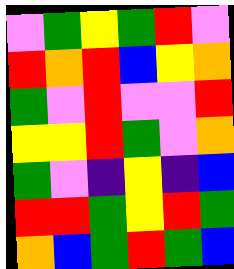[["violet", "green", "yellow", "green", "red", "violet"], ["red", "orange", "red", "blue", "yellow", "orange"], ["green", "violet", "red", "violet", "violet", "red"], ["yellow", "yellow", "red", "green", "violet", "orange"], ["green", "violet", "indigo", "yellow", "indigo", "blue"], ["red", "red", "green", "yellow", "red", "green"], ["orange", "blue", "green", "red", "green", "blue"]]